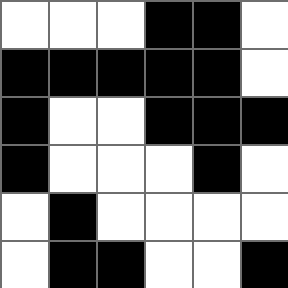[["white", "white", "white", "black", "black", "white"], ["black", "black", "black", "black", "black", "white"], ["black", "white", "white", "black", "black", "black"], ["black", "white", "white", "white", "black", "white"], ["white", "black", "white", "white", "white", "white"], ["white", "black", "black", "white", "white", "black"]]